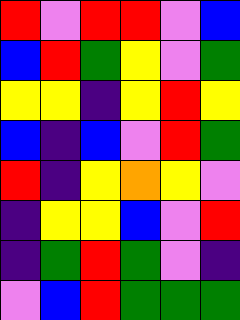[["red", "violet", "red", "red", "violet", "blue"], ["blue", "red", "green", "yellow", "violet", "green"], ["yellow", "yellow", "indigo", "yellow", "red", "yellow"], ["blue", "indigo", "blue", "violet", "red", "green"], ["red", "indigo", "yellow", "orange", "yellow", "violet"], ["indigo", "yellow", "yellow", "blue", "violet", "red"], ["indigo", "green", "red", "green", "violet", "indigo"], ["violet", "blue", "red", "green", "green", "green"]]